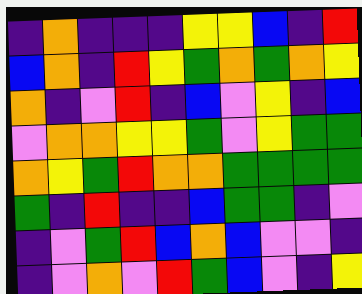[["indigo", "orange", "indigo", "indigo", "indigo", "yellow", "yellow", "blue", "indigo", "red"], ["blue", "orange", "indigo", "red", "yellow", "green", "orange", "green", "orange", "yellow"], ["orange", "indigo", "violet", "red", "indigo", "blue", "violet", "yellow", "indigo", "blue"], ["violet", "orange", "orange", "yellow", "yellow", "green", "violet", "yellow", "green", "green"], ["orange", "yellow", "green", "red", "orange", "orange", "green", "green", "green", "green"], ["green", "indigo", "red", "indigo", "indigo", "blue", "green", "green", "indigo", "violet"], ["indigo", "violet", "green", "red", "blue", "orange", "blue", "violet", "violet", "indigo"], ["indigo", "violet", "orange", "violet", "red", "green", "blue", "violet", "indigo", "yellow"]]